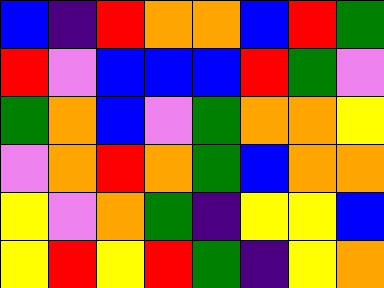[["blue", "indigo", "red", "orange", "orange", "blue", "red", "green"], ["red", "violet", "blue", "blue", "blue", "red", "green", "violet"], ["green", "orange", "blue", "violet", "green", "orange", "orange", "yellow"], ["violet", "orange", "red", "orange", "green", "blue", "orange", "orange"], ["yellow", "violet", "orange", "green", "indigo", "yellow", "yellow", "blue"], ["yellow", "red", "yellow", "red", "green", "indigo", "yellow", "orange"]]